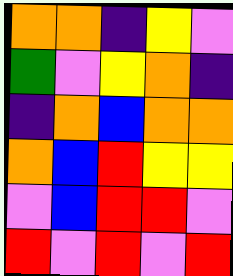[["orange", "orange", "indigo", "yellow", "violet"], ["green", "violet", "yellow", "orange", "indigo"], ["indigo", "orange", "blue", "orange", "orange"], ["orange", "blue", "red", "yellow", "yellow"], ["violet", "blue", "red", "red", "violet"], ["red", "violet", "red", "violet", "red"]]